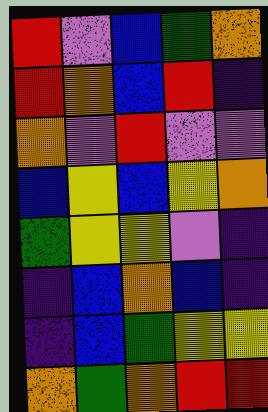[["red", "violet", "blue", "green", "orange"], ["red", "orange", "blue", "red", "indigo"], ["orange", "violet", "red", "violet", "violet"], ["blue", "yellow", "blue", "yellow", "orange"], ["green", "yellow", "yellow", "violet", "indigo"], ["indigo", "blue", "orange", "blue", "indigo"], ["indigo", "blue", "green", "yellow", "yellow"], ["orange", "green", "orange", "red", "red"]]